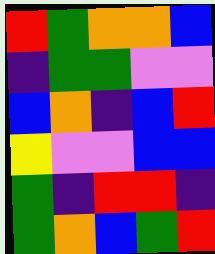[["red", "green", "orange", "orange", "blue"], ["indigo", "green", "green", "violet", "violet"], ["blue", "orange", "indigo", "blue", "red"], ["yellow", "violet", "violet", "blue", "blue"], ["green", "indigo", "red", "red", "indigo"], ["green", "orange", "blue", "green", "red"]]